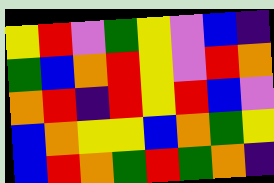[["yellow", "red", "violet", "green", "yellow", "violet", "blue", "indigo"], ["green", "blue", "orange", "red", "yellow", "violet", "red", "orange"], ["orange", "red", "indigo", "red", "yellow", "red", "blue", "violet"], ["blue", "orange", "yellow", "yellow", "blue", "orange", "green", "yellow"], ["blue", "red", "orange", "green", "red", "green", "orange", "indigo"]]